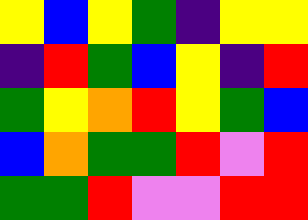[["yellow", "blue", "yellow", "green", "indigo", "yellow", "yellow"], ["indigo", "red", "green", "blue", "yellow", "indigo", "red"], ["green", "yellow", "orange", "red", "yellow", "green", "blue"], ["blue", "orange", "green", "green", "red", "violet", "red"], ["green", "green", "red", "violet", "violet", "red", "red"]]